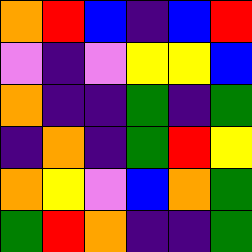[["orange", "red", "blue", "indigo", "blue", "red"], ["violet", "indigo", "violet", "yellow", "yellow", "blue"], ["orange", "indigo", "indigo", "green", "indigo", "green"], ["indigo", "orange", "indigo", "green", "red", "yellow"], ["orange", "yellow", "violet", "blue", "orange", "green"], ["green", "red", "orange", "indigo", "indigo", "green"]]